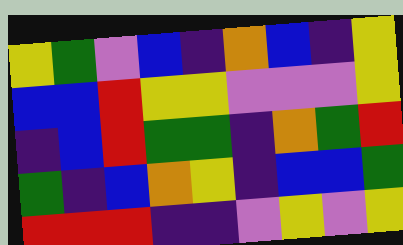[["yellow", "green", "violet", "blue", "indigo", "orange", "blue", "indigo", "yellow"], ["blue", "blue", "red", "yellow", "yellow", "violet", "violet", "violet", "yellow"], ["indigo", "blue", "red", "green", "green", "indigo", "orange", "green", "red"], ["green", "indigo", "blue", "orange", "yellow", "indigo", "blue", "blue", "green"], ["red", "red", "red", "indigo", "indigo", "violet", "yellow", "violet", "yellow"]]